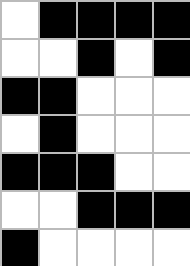[["white", "black", "black", "black", "black"], ["white", "white", "black", "white", "black"], ["black", "black", "white", "white", "white"], ["white", "black", "white", "white", "white"], ["black", "black", "black", "white", "white"], ["white", "white", "black", "black", "black"], ["black", "white", "white", "white", "white"]]